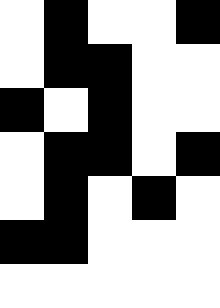[["white", "black", "white", "white", "black"], ["white", "black", "black", "white", "white"], ["black", "white", "black", "white", "white"], ["white", "black", "black", "white", "black"], ["white", "black", "white", "black", "white"], ["black", "black", "white", "white", "white"], ["white", "white", "white", "white", "white"]]